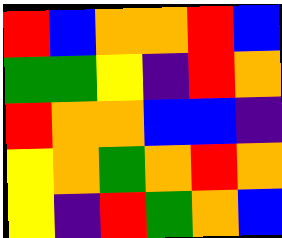[["red", "blue", "orange", "orange", "red", "blue"], ["green", "green", "yellow", "indigo", "red", "orange"], ["red", "orange", "orange", "blue", "blue", "indigo"], ["yellow", "orange", "green", "orange", "red", "orange"], ["yellow", "indigo", "red", "green", "orange", "blue"]]